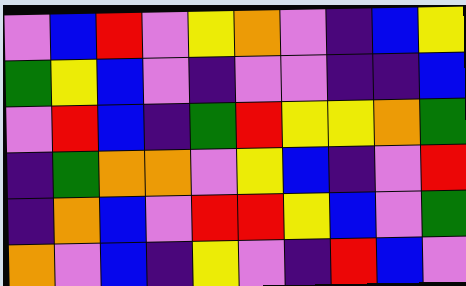[["violet", "blue", "red", "violet", "yellow", "orange", "violet", "indigo", "blue", "yellow"], ["green", "yellow", "blue", "violet", "indigo", "violet", "violet", "indigo", "indigo", "blue"], ["violet", "red", "blue", "indigo", "green", "red", "yellow", "yellow", "orange", "green"], ["indigo", "green", "orange", "orange", "violet", "yellow", "blue", "indigo", "violet", "red"], ["indigo", "orange", "blue", "violet", "red", "red", "yellow", "blue", "violet", "green"], ["orange", "violet", "blue", "indigo", "yellow", "violet", "indigo", "red", "blue", "violet"]]